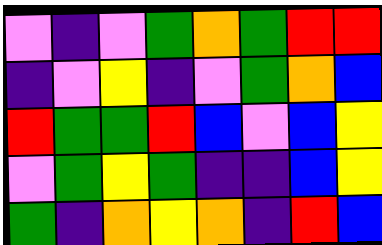[["violet", "indigo", "violet", "green", "orange", "green", "red", "red"], ["indigo", "violet", "yellow", "indigo", "violet", "green", "orange", "blue"], ["red", "green", "green", "red", "blue", "violet", "blue", "yellow"], ["violet", "green", "yellow", "green", "indigo", "indigo", "blue", "yellow"], ["green", "indigo", "orange", "yellow", "orange", "indigo", "red", "blue"]]